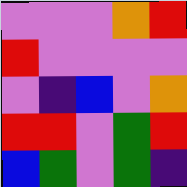[["violet", "violet", "violet", "orange", "red"], ["red", "violet", "violet", "violet", "violet"], ["violet", "indigo", "blue", "violet", "orange"], ["red", "red", "violet", "green", "red"], ["blue", "green", "violet", "green", "indigo"]]